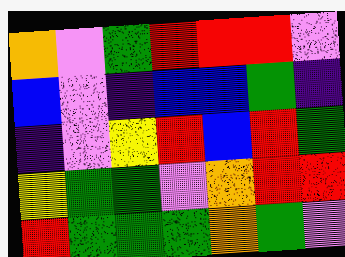[["orange", "violet", "green", "red", "red", "red", "violet"], ["blue", "violet", "indigo", "blue", "blue", "green", "indigo"], ["indigo", "violet", "yellow", "red", "blue", "red", "green"], ["yellow", "green", "green", "violet", "orange", "red", "red"], ["red", "green", "green", "green", "orange", "green", "violet"]]